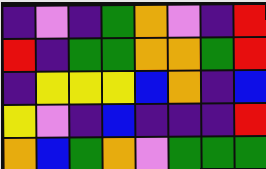[["indigo", "violet", "indigo", "green", "orange", "violet", "indigo", "red"], ["red", "indigo", "green", "green", "orange", "orange", "green", "red"], ["indigo", "yellow", "yellow", "yellow", "blue", "orange", "indigo", "blue"], ["yellow", "violet", "indigo", "blue", "indigo", "indigo", "indigo", "red"], ["orange", "blue", "green", "orange", "violet", "green", "green", "green"]]